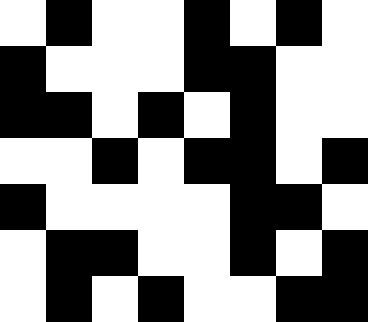[["white", "black", "white", "white", "black", "white", "black", "white"], ["black", "white", "white", "white", "black", "black", "white", "white"], ["black", "black", "white", "black", "white", "black", "white", "white"], ["white", "white", "black", "white", "black", "black", "white", "black"], ["black", "white", "white", "white", "white", "black", "black", "white"], ["white", "black", "black", "white", "white", "black", "white", "black"], ["white", "black", "white", "black", "white", "white", "black", "black"]]